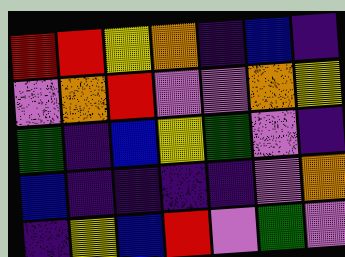[["red", "red", "yellow", "orange", "indigo", "blue", "indigo"], ["violet", "orange", "red", "violet", "violet", "orange", "yellow"], ["green", "indigo", "blue", "yellow", "green", "violet", "indigo"], ["blue", "indigo", "indigo", "indigo", "indigo", "violet", "orange"], ["indigo", "yellow", "blue", "red", "violet", "green", "violet"]]